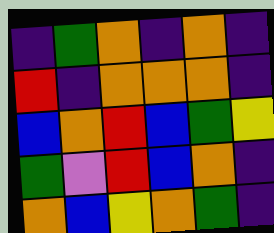[["indigo", "green", "orange", "indigo", "orange", "indigo"], ["red", "indigo", "orange", "orange", "orange", "indigo"], ["blue", "orange", "red", "blue", "green", "yellow"], ["green", "violet", "red", "blue", "orange", "indigo"], ["orange", "blue", "yellow", "orange", "green", "indigo"]]